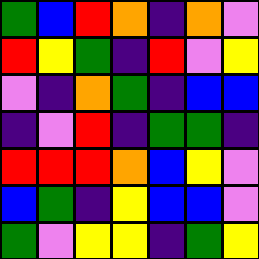[["green", "blue", "red", "orange", "indigo", "orange", "violet"], ["red", "yellow", "green", "indigo", "red", "violet", "yellow"], ["violet", "indigo", "orange", "green", "indigo", "blue", "blue"], ["indigo", "violet", "red", "indigo", "green", "green", "indigo"], ["red", "red", "red", "orange", "blue", "yellow", "violet"], ["blue", "green", "indigo", "yellow", "blue", "blue", "violet"], ["green", "violet", "yellow", "yellow", "indigo", "green", "yellow"]]